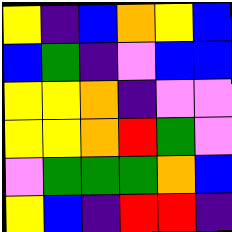[["yellow", "indigo", "blue", "orange", "yellow", "blue"], ["blue", "green", "indigo", "violet", "blue", "blue"], ["yellow", "yellow", "orange", "indigo", "violet", "violet"], ["yellow", "yellow", "orange", "red", "green", "violet"], ["violet", "green", "green", "green", "orange", "blue"], ["yellow", "blue", "indigo", "red", "red", "indigo"]]